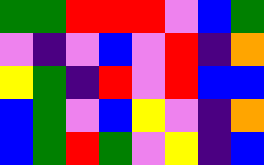[["green", "green", "red", "red", "red", "violet", "blue", "green"], ["violet", "indigo", "violet", "blue", "violet", "red", "indigo", "orange"], ["yellow", "green", "indigo", "red", "violet", "red", "blue", "blue"], ["blue", "green", "violet", "blue", "yellow", "violet", "indigo", "orange"], ["blue", "green", "red", "green", "violet", "yellow", "indigo", "blue"]]